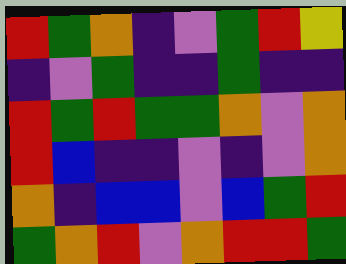[["red", "green", "orange", "indigo", "violet", "green", "red", "yellow"], ["indigo", "violet", "green", "indigo", "indigo", "green", "indigo", "indigo"], ["red", "green", "red", "green", "green", "orange", "violet", "orange"], ["red", "blue", "indigo", "indigo", "violet", "indigo", "violet", "orange"], ["orange", "indigo", "blue", "blue", "violet", "blue", "green", "red"], ["green", "orange", "red", "violet", "orange", "red", "red", "green"]]